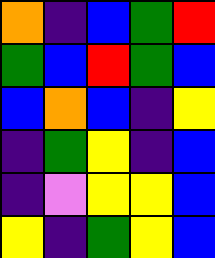[["orange", "indigo", "blue", "green", "red"], ["green", "blue", "red", "green", "blue"], ["blue", "orange", "blue", "indigo", "yellow"], ["indigo", "green", "yellow", "indigo", "blue"], ["indigo", "violet", "yellow", "yellow", "blue"], ["yellow", "indigo", "green", "yellow", "blue"]]